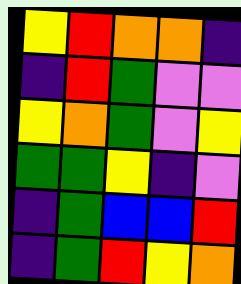[["yellow", "red", "orange", "orange", "indigo"], ["indigo", "red", "green", "violet", "violet"], ["yellow", "orange", "green", "violet", "yellow"], ["green", "green", "yellow", "indigo", "violet"], ["indigo", "green", "blue", "blue", "red"], ["indigo", "green", "red", "yellow", "orange"]]